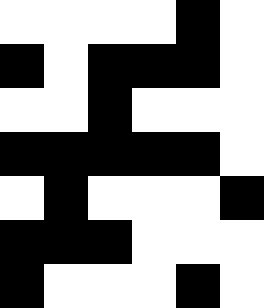[["white", "white", "white", "white", "black", "white"], ["black", "white", "black", "black", "black", "white"], ["white", "white", "black", "white", "white", "white"], ["black", "black", "black", "black", "black", "white"], ["white", "black", "white", "white", "white", "black"], ["black", "black", "black", "white", "white", "white"], ["black", "white", "white", "white", "black", "white"]]